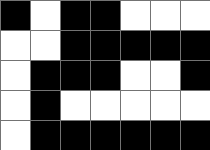[["black", "white", "black", "black", "white", "white", "white"], ["white", "white", "black", "black", "black", "black", "black"], ["white", "black", "black", "black", "white", "white", "black"], ["white", "black", "white", "white", "white", "white", "white"], ["white", "black", "black", "black", "black", "black", "black"]]